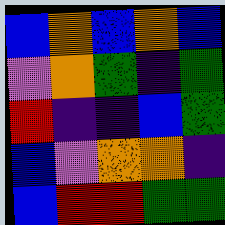[["blue", "orange", "blue", "orange", "blue"], ["violet", "orange", "green", "indigo", "green"], ["red", "indigo", "indigo", "blue", "green"], ["blue", "violet", "orange", "orange", "indigo"], ["blue", "red", "red", "green", "green"]]